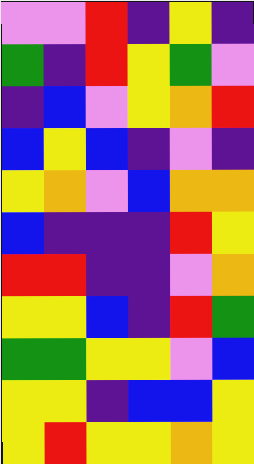[["violet", "violet", "red", "indigo", "yellow", "indigo"], ["green", "indigo", "red", "yellow", "green", "violet"], ["indigo", "blue", "violet", "yellow", "orange", "red"], ["blue", "yellow", "blue", "indigo", "violet", "indigo"], ["yellow", "orange", "violet", "blue", "orange", "orange"], ["blue", "indigo", "indigo", "indigo", "red", "yellow"], ["red", "red", "indigo", "indigo", "violet", "orange"], ["yellow", "yellow", "blue", "indigo", "red", "green"], ["green", "green", "yellow", "yellow", "violet", "blue"], ["yellow", "yellow", "indigo", "blue", "blue", "yellow"], ["yellow", "red", "yellow", "yellow", "orange", "yellow"]]